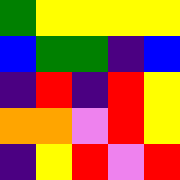[["green", "yellow", "yellow", "yellow", "yellow"], ["blue", "green", "green", "indigo", "blue"], ["indigo", "red", "indigo", "red", "yellow"], ["orange", "orange", "violet", "red", "yellow"], ["indigo", "yellow", "red", "violet", "red"]]